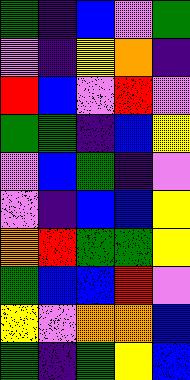[["green", "indigo", "blue", "violet", "green"], ["violet", "indigo", "yellow", "orange", "indigo"], ["red", "blue", "violet", "red", "violet"], ["green", "green", "indigo", "blue", "yellow"], ["violet", "blue", "green", "indigo", "violet"], ["violet", "indigo", "blue", "blue", "yellow"], ["orange", "red", "green", "green", "yellow"], ["green", "blue", "blue", "red", "violet"], ["yellow", "violet", "orange", "orange", "blue"], ["green", "indigo", "green", "yellow", "blue"]]